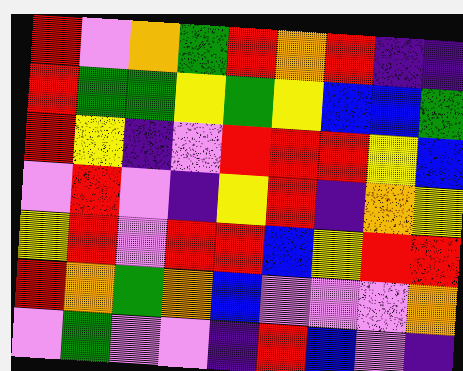[["red", "violet", "orange", "green", "red", "orange", "red", "indigo", "indigo"], ["red", "green", "green", "yellow", "green", "yellow", "blue", "blue", "green"], ["red", "yellow", "indigo", "violet", "red", "red", "red", "yellow", "blue"], ["violet", "red", "violet", "indigo", "yellow", "red", "indigo", "orange", "yellow"], ["yellow", "red", "violet", "red", "red", "blue", "yellow", "red", "red"], ["red", "orange", "green", "orange", "blue", "violet", "violet", "violet", "orange"], ["violet", "green", "violet", "violet", "indigo", "red", "blue", "violet", "indigo"]]